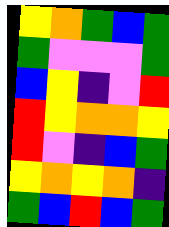[["yellow", "orange", "green", "blue", "green"], ["green", "violet", "violet", "violet", "green"], ["blue", "yellow", "indigo", "violet", "red"], ["red", "yellow", "orange", "orange", "yellow"], ["red", "violet", "indigo", "blue", "green"], ["yellow", "orange", "yellow", "orange", "indigo"], ["green", "blue", "red", "blue", "green"]]